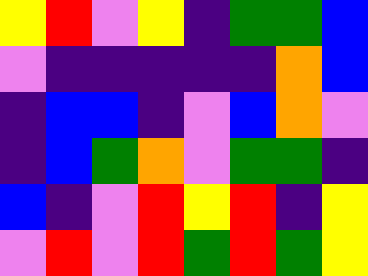[["yellow", "red", "violet", "yellow", "indigo", "green", "green", "blue"], ["violet", "indigo", "indigo", "indigo", "indigo", "indigo", "orange", "blue"], ["indigo", "blue", "blue", "indigo", "violet", "blue", "orange", "violet"], ["indigo", "blue", "green", "orange", "violet", "green", "green", "indigo"], ["blue", "indigo", "violet", "red", "yellow", "red", "indigo", "yellow"], ["violet", "red", "violet", "red", "green", "red", "green", "yellow"]]